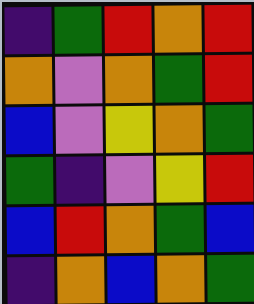[["indigo", "green", "red", "orange", "red"], ["orange", "violet", "orange", "green", "red"], ["blue", "violet", "yellow", "orange", "green"], ["green", "indigo", "violet", "yellow", "red"], ["blue", "red", "orange", "green", "blue"], ["indigo", "orange", "blue", "orange", "green"]]